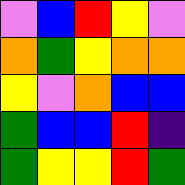[["violet", "blue", "red", "yellow", "violet"], ["orange", "green", "yellow", "orange", "orange"], ["yellow", "violet", "orange", "blue", "blue"], ["green", "blue", "blue", "red", "indigo"], ["green", "yellow", "yellow", "red", "green"]]